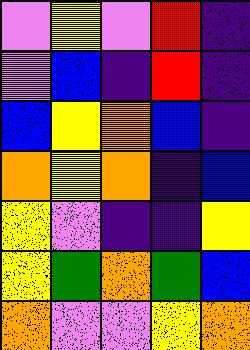[["violet", "yellow", "violet", "red", "indigo"], ["violet", "blue", "indigo", "red", "indigo"], ["blue", "yellow", "orange", "blue", "indigo"], ["orange", "yellow", "orange", "indigo", "blue"], ["yellow", "violet", "indigo", "indigo", "yellow"], ["yellow", "green", "orange", "green", "blue"], ["orange", "violet", "violet", "yellow", "orange"]]